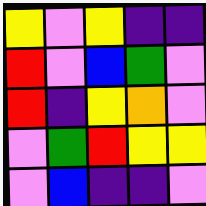[["yellow", "violet", "yellow", "indigo", "indigo"], ["red", "violet", "blue", "green", "violet"], ["red", "indigo", "yellow", "orange", "violet"], ["violet", "green", "red", "yellow", "yellow"], ["violet", "blue", "indigo", "indigo", "violet"]]